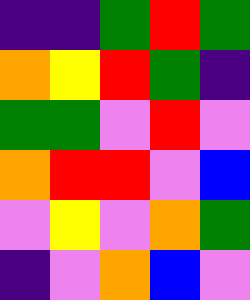[["indigo", "indigo", "green", "red", "green"], ["orange", "yellow", "red", "green", "indigo"], ["green", "green", "violet", "red", "violet"], ["orange", "red", "red", "violet", "blue"], ["violet", "yellow", "violet", "orange", "green"], ["indigo", "violet", "orange", "blue", "violet"]]